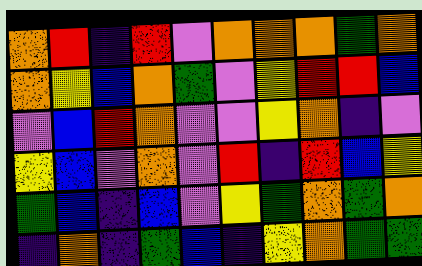[["orange", "red", "indigo", "red", "violet", "orange", "orange", "orange", "green", "orange"], ["orange", "yellow", "blue", "orange", "green", "violet", "yellow", "red", "red", "blue"], ["violet", "blue", "red", "orange", "violet", "violet", "yellow", "orange", "indigo", "violet"], ["yellow", "blue", "violet", "orange", "violet", "red", "indigo", "red", "blue", "yellow"], ["green", "blue", "indigo", "blue", "violet", "yellow", "green", "orange", "green", "orange"], ["indigo", "orange", "indigo", "green", "blue", "indigo", "yellow", "orange", "green", "green"]]